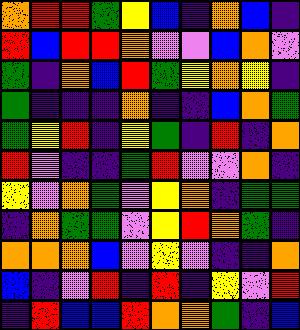[["orange", "red", "red", "green", "yellow", "blue", "indigo", "orange", "blue", "indigo"], ["red", "blue", "red", "red", "orange", "violet", "violet", "blue", "orange", "violet"], ["green", "indigo", "orange", "blue", "red", "green", "yellow", "orange", "yellow", "indigo"], ["green", "indigo", "indigo", "indigo", "orange", "indigo", "indigo", "blue", "orange", "green"], ["green", "yellow", "red", "indigo", "yellow", "green", "indigo", "red", "indigo", "orange"], ["red", "violet", "indigo", "indigo", "green", "red", "violet", "violet", "orange", "indigo"], ["yellow", "violet", "orange", "green", "violet", "yellow", "orange", "indigo", "green", "green"], ["indigo", "orange", "green", "green", "violet", "yellow", "red", "orange", "green", "indigo"], ["orange", "orange", "orange", "blue", "violet", "yellow", "violet", "indigo", "indigo", "orange"], ["blue", "indigo", "violet", "red", "indigo", "red", "indigo", "yellow", "violet", "red"], ["indigo", "red", "blue", "blue", "red", "orange", "orange", "green", "indigo", "blue"]]